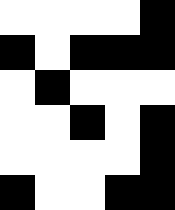[["white", "white", "white", "white", "black"], ["black", "white", "black", "black", "black"], ["white", "black", "white", "white", "white"], ["white", "white", "black", "white", "black"], ["white", "white", "white", "white", "black"], ["black", "white", "white", "black", "black"]]